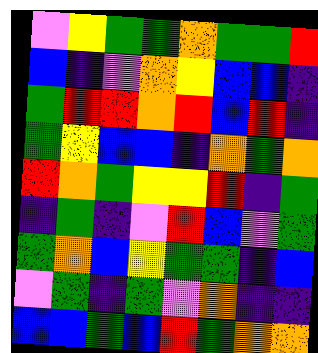[["violet", "yellow", "green", "green", "orange", "green", "green", "red"], ["blue", "indigo", "violet", "orange", "yellow", "blue", "blue", "indigo"], ["green", "red", "red", "orange", "red", "blue", "red", "indigo"], ["green", "yellow", "blue", "blue", "indigo", "orange", "green", "orange"], ["red", "orange", "green", "yellow", "yellow", "red", "indigo", "green"], ["indigo", "green", "indigo", "violet", "red", "blue", "violet", "green"], ["green", "orange", "blue", "yellow", "green", "green", "indigo", "blue"], ["violet", "green", "indigo", "green", "violet", "orange", "indigo", "indigo"], ["blue", "blue", "green", "blue", "red", "green", "orange", "orange"]]